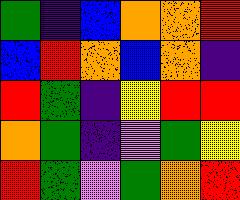[["green", "indigo", "blue", "orange", "orange", "red"], ["blue", "red", "orange", "blue", "orange", "indigo"], ["red", "green", "indigo", "yellow", "red", "red"], ["orange", "green", "indigo", "violet", "green", "yellow"], ["red", "green", "violet", "green", "orange", "red"]]